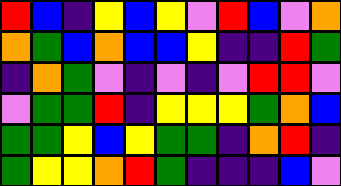[["red", "blue", "indigo", "yellow", "blue", "yellow", "violet", "red", "blue", "violet", "orange"], ["orange", "green", "blue", "orange", "blue", "blue", "yellow", "indigo", "indigo", "red", "green"], ["indigo", "orange", "green", "violet", "indigo", "violet", "indigo", "violet", "red", "red", "violet"], ["violet", "green", "green", "red", "indigo", "yellow", "yellow", "yellow", "green", "orange", "blue"], ["green", "green", "yellow", "blue", "yellow", "green", "green", "indigo", "orange", "red", "indigo"], ["green", "yellow", "yellow", "orange", "red", "green", "indigo", "indigo", "indigo", "blue", "violet"]]